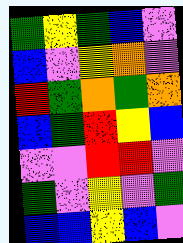[["green", "yellow", "green", "blue", "violet"], ["blue", "violet", "yellow", "orange", "violet"], ["red", "green", "orange", "green", "orange"], ["blue", "green", "red", "yellow", "blue"], ["violet", "violet", "red", "red", "violet"], ["green", "violet", "yellow", "violet", "green"], ["blue", "blue", "yellow", "blue", "violet"]]